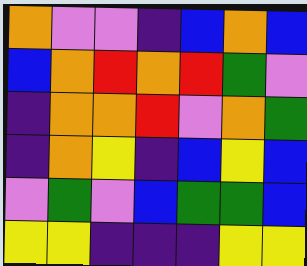[["orange", "violet", "violet", "indigo", "blue", "orange", "blue"], ["blue", "orange", "red", "orange", "red", "green", "violet"], ["indigo", "orange", "orange", "red", "violet", "orange", "green"], ["indigo", "orange", "yellow", "indigo", "blue", "yellow", "blue"], ["violet", "green", "violet", "blue", "green", "green", "blue"], ["yellow", "yellow", "indigo", "indigo", "indigo", "yellow", "yellow"]]